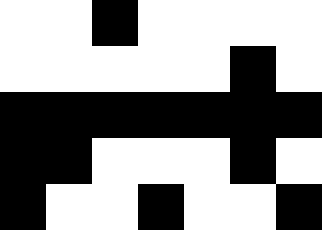[["white", "white", "black", "white", "white", "white", "white"], ["white", "white", "white", "white", "white", "black", "white"], ["black", "black", "black", "black", "black", "black", "black"], ["black", "black", "white", "white", "white", "black", "white"], ["black", "white", "white", "black", "white", "white", "black"]]